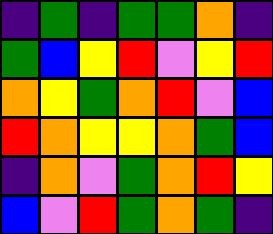[["indigo", "green", "indigo", "green", "green", "orange", "indigo"], ["green", "blue", "yellow", "red", "violet", "yellow", "red"], ["orange", "yellow", "green", "orange", "red", "violet", "blue"], ["red", "orange", "yellow", "yellow", "orange", "green", "blue"], ["indigo", "orange", "violet", "green", "orange", "red", "yellow"], ["blue", "violet", "red", "green", "orange", "green", "indigo"]]